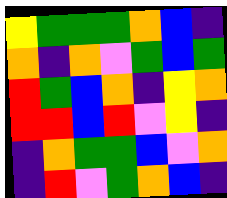[["yellow", "green", "green", "green", "orange", "blue", "indigo"], ["orange", "indigo", "orange", "violet", "green", "blue", "green"], ["red", "green", "blue", "orange", "indigo", "yellow", "orange"], ["red", "red", "blue", "red", "violet", "yellow", "indigo"], ["indigo", "orange", "green", "green", "blue", "violet", "orange"], ["indigo", "red", "violet", "green", "orange", "blue", "indigo"]]